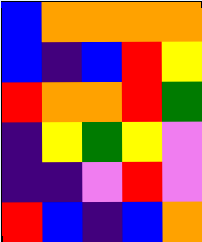[["blue", "orange", "orange", "orange", "orange"], ["blue", "indigo", "blue", "red", "yellow"], ["red", "orange", "orange", "red", "green"], ["indigo", "yellow", "green", "yellow", "violet"], ["indigo", "indigo", "violet", "red", "violet"], ["red", "blue", "indigo", "blue", "orange"]]